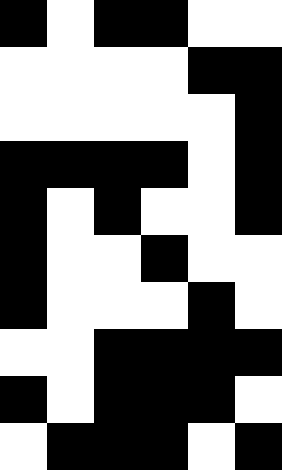[["black", "white", "black", "black", "white", "white"], ["white", "white", "white", "white", "black", "black"], ["white", "white", "white", "white", "white", "black"], ["black", "black", "black", "black", "white", "black"], ["black", "white", "black", "white", "white", "black"], ["black", "white", "white", "black", "white", "white"], ["black", "white", "white", "white", "black", "white"], ["white", "white", "black", "black", "black", "black"], ["black", "white", "black", "black", "black", "white"], ["white", "black", "black", "black", "white", "black"]]